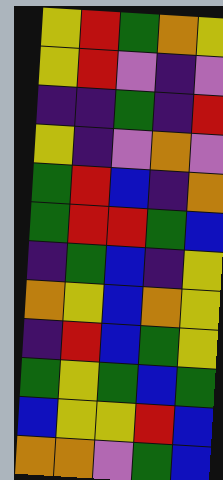[["yellow", "red", "green", "orange", "yellow"], ["yellow", "red", "violet", "indigo", "violet"], ["indigo", "indigo", "green", "indigo", "red"], ["yellow", "indigo", "violet", "orange", "violet"], ["green", "red", "blue", "indigo", "orange"], ["green", "red", "red", "green", "blue"], ["indigo", "green", "blue", "indigo", "yellow"], ["orange", "yellow", "blue", "orange", "yellow"], ["indigo", "red", "blue", "green", "yellow"], ["green", "yellow", "green", "blue", "green"], ["blue", "yellow", "yellow", "red", "blue"], ["orange", "orange", "violet", "green", "blue"]]